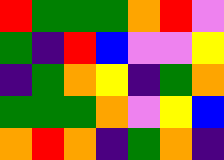[["red", "green", "green", "green", "orange", "red", "violet"], ["green", "indigo", "red", "blue", "violet", "violet", "yellow"], ["indigo", "green", "orange", "yellow", "indigo", "green", "orange"], ["green", "green", "green", "orange", "violet", "yellow", "blue"], ["orange", "red", "orange", "indigo", "green", "orange", "indigo"]]